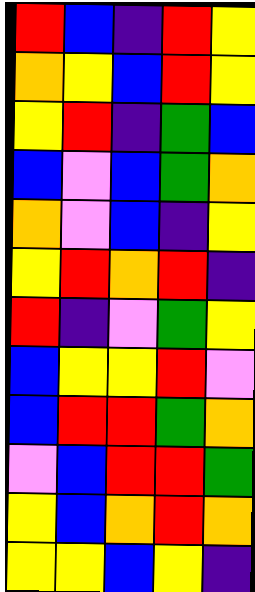[["red", "blue", "indigo", "red", "yellow"], ["orange", "yellow", "blue", "red", "yellow"], ["yellow", "red", "indigo", "green", "blue"], ["blue", "violet", "blue", "green", "orange"], ["orange", "violet", "blue", "indigo", "yellow"], ["yellow", "red", "orange", "red", "indigo"], ["red", "indigo", "violet", "green", "yellow"], ["blue", "yellow", "yellow", "red", "violet"], ["blue", "red", "red", "green", "orange"], ["violet", "blue", "red", "red", "green"], ["yellow", "blue", "orange", "red", "orange"], ["yellow", "yellow", "blue", "yellow", "indigo"]]